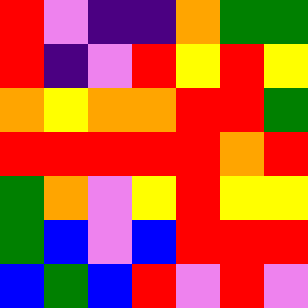[["red", "violet", "indigo", "indigo", "orange", "green", "green"], ["red", "indigo", "violet", "red", "yellow", "red", "yellow"], ["orange", "yellow", "orange", "orange", "red", "red", "green"], ["red", "red", "red", "red", "red", "orange", "red"], ["green", "orange", "violet", "yellow", "red", "yellow", "yellow"], ["green", "blue", "violet", "blue", "red", "red", "red"], ["blue", "green", "blue", "red", "violet", "red", "violet"]]